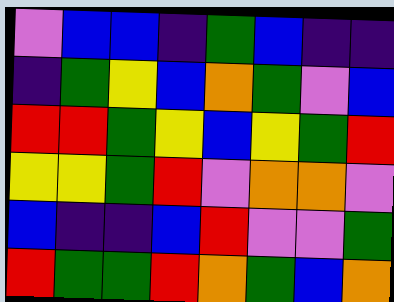[["violet", "blue", "blue", "indigo", "green", "blue", "indigo", "indigo"], ["indigo", "green", "yellow", "blue", "orange", "green", "violet", "blue"], ["red", "red", "green", "yellow", "blue", "yellow", "green", "red"], ["yellow", "yellow", "green", "red", "violet", "orange", "orange", "violet"], ["blue", "indigo", "indigo", "blue", "red", "violet", "violet", "green"], ["red", "green", "green", "red", "orange", "green", "blue", "orange"]]